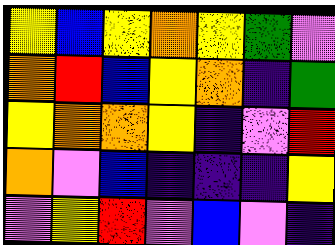[["yellow", "blue", "yellow", "orange", "yellow", "green", "violet"], ["orange", "red", "blue", "yellow", "orange", "indigo", "green"], ["yellow", "orange", "orange", "yellow", "indigo", "violet", "red"], ["orange", "violet", "blue", "indigo", "indigo", "indigo", "yellow"], ["violet", "yellow", "red", "violet", "blue", "violet", "indigo"]]